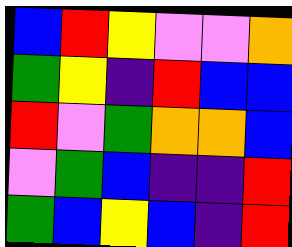[["blue", "red", "yellow", "violet", "violet", "orange"], ["green", "yellow", "indigo", "red", "blue", "blue"], ["red", "violet", "green", "orange", "orange", "blue"], ["violet", "green", "blue", "indigo", "indigo", "red"], ["green", "blue", "yellow", "blue", "indigo", "red"]]